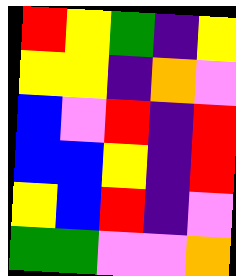[["red", "yellow", "green", "indigo", "yellow"], ["yellow", "yellow", "indigo", "orange", "violet"], ["blue", "violet", "red", "indigo", "red"], ["blue", "blue", "yellow", "indigo", "red"], ["yellow", "blue", "red", "indigo", "violet"], ["green", "green", "violet", "violet", "orange"]]